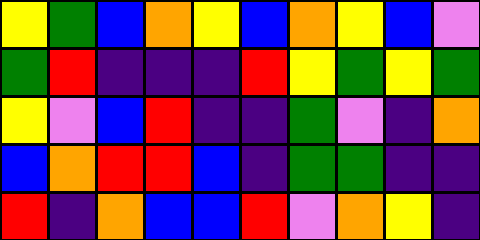[["yellow", "green", "blue", "orange", "yellow", "blue", "orange", "yellow", "blue", "violet"], ["green", "red", "indigo", "indigo", "indigo", "red", "yellow", "green", "yellow", "green"], ["yellow", "violet", "blue", "red", "indigo", "indigo", "green", "violet", "indigo", "orange"], ["blue", "orange", "red", "red", "blue", "indigo", "green", "green", "indigo", "indigo"], ["red", "indigo", "orange", "blue", "blue", "red", "violet", "orange", "yellow", "indigo"]]